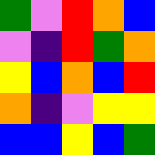[["green", "violet", "red", "orange", "blue"], ["violet", "indigo", "red", "green", "orange"], ["yellow", "blue", "orange", "blue", "red"], ["orange", "indigo", "violet", "yellow", "yellow"], ["blue", "blue", "yellow", "blue", "green"]]